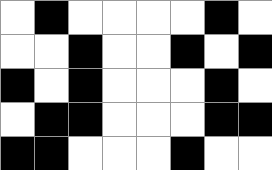[["white", "black", "white", "white", "white", "white", "black", "white"], ["white", "white", "black", "white", "white", "black", "white", "black"], ["black", "white", "black", "white", "white", "white", "black", "white"], ["white", "black", "black", "white", "white", "white", "black", "black"], ["black", "black", "white", "white", "white", "black", "white", "white"]]